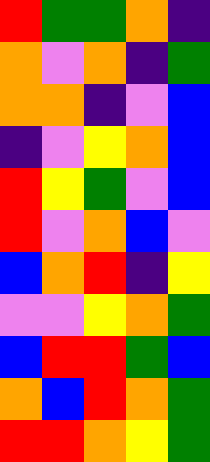[["red", "green", "green", "orange", "indigo"], ["orange", "violet", "orange", "indigo", "green"], ["orange", "orange", "indigo", "violet", "blue"], ["indigo", "violet", "yellow", "orange", "blue"], ["red", "yellow", "green", "violet", "blue"], ["red", "violet", "orange", "blue", "violet"], ["blue", "orange", "red", "indigo", "yellow"], ["violet", "violet", "yellow", "orange", "green"], ["blue", "red", "red", "green", "blue"], ["orange", "blue", "red", "orange", "green"], ["red", "red", "orange", "yellow", "green"]]